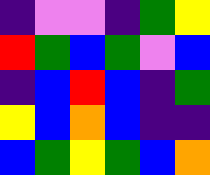[["indigo", "violet", "violet", "indigo", "green", "yellow"], ["red", "green", "blue", "green", "violet", "blue"], ["indigo", "blue", "red", "blue", "indigo", "green"], ["yellow", "blue", "orange", "blue", "indigo", "indigo"], ["blue", "green", "yellow", "green", "blue", "orange"]]